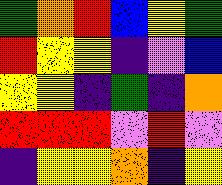[["green", "orange", "red", "blue", "yellow", "green"], ["red", "yellow", "yellow", "indigo", "violet", "blue"], ["yellow", "yellow", "indigo", "green", "indigo", "orange"], ["red", "red", "red", "violet", "red", "violet"], ["indigo", "yellow", "yellow", "orange", "indigo", "yellow"]]